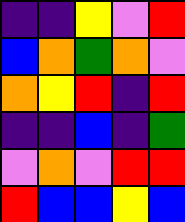[["indigo", "indigo", "yellow", "violet", "red"], ["blue", "orange", "green", "orange", "violet"], ["orange", "yellow", "red", "indigo", "red"], ["indigo", "indigo", "blue", "indigo", "green"], ["violet", "orange", "violet", "red", "red"], ["red", "blue", "blue", "yellow", "blue"]]